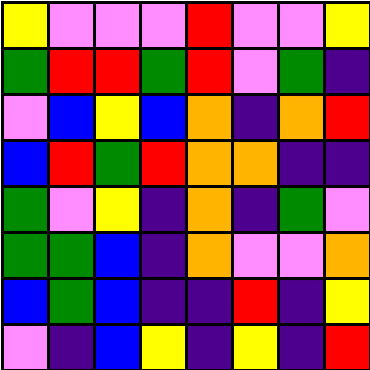[["yellow", "violet", "violet", "violet", "red", "violet", "violet", "yellow"], ["green", "red", "red", "green", "red", "violet", "green", "indigo"], ["violet", "blue", "yellow", "blue", "orange", "indigo", "orange", "red"], ["blue", "red", "green", "red", "orange", "orange", "indigo", "indigo"], ["green", "violet", "yellow", "indigo", "orange", "indigo", "green", "violet"], ["green", "green", "blue", "indigo", "orange", "violet", "violet", "orange"], ["blue", "green", "blue", "indigo", "indigo", "red", "indigo", "yellow"], ["violet", "indigo", "blue", "yellow", "indigo", "yellow", "indigo", "red"]]